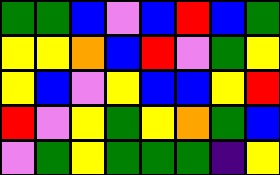[["green", "green", "blue", "violet", "blue", "red", "blue", "green"], ["yellow", "yellow", "orange", "blue", "red", "violet", "green", "yellow"], ["yellow", "blue", "violet", "yellow", "blue", "blue", "yellow", "red"], ["red", "violet", "yellow", "green", "yellow", "orange", "green", "blue"], ["violet", "green", "yellow", "green", "green", "green", "indigo", "yellow"]]